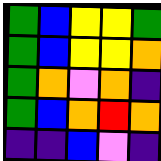[["green", "blue", "yellow", "yellow", "green"], ["green", "blue", "yellow", "yellow", "orange"], ["green", "orange", "violet", "orange", "indigo"], ["green", "blue", "orange", "red", "orange"], ["indigo", "indigo", "blue", "violet", "indigo"]]